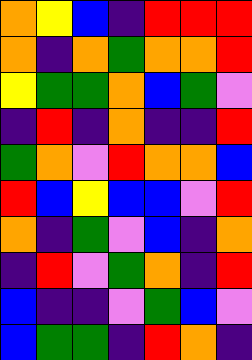[["orange", "yellow", "blue", "indigo", "red", "red", "red"], ["orange", "indigo", "orange", "green", "orange", "orange", "red"], ["yellow", "green", "green", "orange", "blue", "green", "violet"], ["indigo", "red", "indigo", "orange", "indigo", "indigo", "red"], ["green", "orange", "violet", "red", "orange", "orange", "blue"], ["red", "blue", "yellow", "blue", "blue", "violet", "red"], ["orange", "indigo", "green", "violet", "blue", "indigo", "orange"], ["indigo", "red", "violet", "green", "orange", "indigo", "red"], ["blue", "indigo", "indigo", "violet", "green", "blue", "violet"], ["blue", "green", "green", "indigo", "red", "orange", "indigo"]]